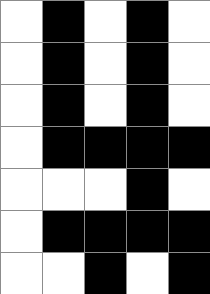[["white", "black", "white", "black", "white"], ["white", "black", "white", "black", "white"], ["white", "black", "white", "black", "white"], ["white", "black", "black", "black", "black"], ["white", "white", "white", "black", "white"], ["white", "black", "black", "black", "black"], ["white", "white", "black", "white", "black"]]